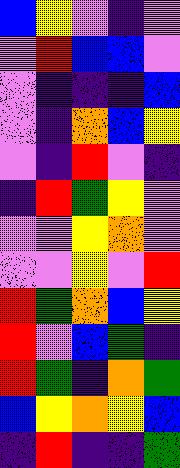[["blue", "yellow", "violet", "indigo", "violet"], ["violet", "red", "blue", "blue", "violet"], ["violet", "indigo", "indigo", "indigo", "blue"], ["violet", "indigo", "orange", "blue", "yellow"], ["violet", "indigo", "red", "violet", "indigo"], ["indigo", "red", "green", "yellow", "violet"], ["violet", "violet", "yellow", "orange", "violet"], ["violet", "violet", "yellow", "violet", "red"], ["red", "green", "orange", "blue", "yellow"], ["red", "violet", "blue", "green", "indigo"], ["red", "green", "indigo", "orange", "green"], ["blue", "yellow", "orange", "yellow", "blue"], ["indigo", "red", "indigo", "indigo", "green"]]